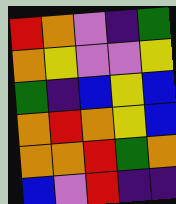[["red", "orange", "violet", "indigo", "green"], ["orange", "yellow", "violet", "violet", "yellow"], ["green", "indigo", "blue", "yellow", "blue"], ["orange", "red", "orange", "yellow", "blue"], ["orange", "orange", "red", "green", "orange"], ["blue", "violet", "red", "indigo", "indigo"]]